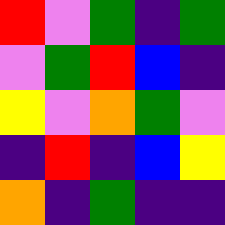[["red", "violet", "green", "indigo", "green"], ["violet", "green", "red", "blue", "indigo"], ["yellow", "violet", "orange", "green", "violet"], ["indigo", "red", "indigo", "blue", "yellow"], ["orange", "indigo", "green", "indigo", "indigo"]]